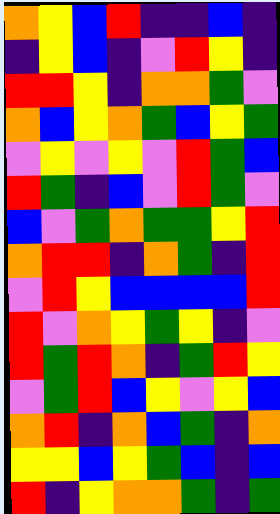[["orange", "yellow", "blue", "red", "indigo", "indigo", "blue", "indigo"], ["indigo", "yellow", "blue", "indigo", "violet", "red", "yellow", "indigo"], ["red", "red", "yellow", "indigo", "orange", "orange", "green", "violet"], ["orange", "blue", "yellow", "orange", "green", "blue", "yellow", "green"], ["violet", "yellow", "violet", "yellow", "violet", "red", "green", "blue"], ["red", "green", "indigo", "blue", "violet", "red", "green", "violet"], ["blue", "violet", "green", "orange", "green", "green", "yellow", "red"], ["orange", "red", "red", "indigo", "orange", "green", "indigo", "red"], ["violet", "red", "yellow", "blue", "blue", "blue", "blue", "red"], ["red", "violet", "orange", "yellow", "green", "yellow", "indigo", "violet"], ["red", "green", "red", "orange", "indigo", "green", "red", "yellow"], ["violet", "green", "red", "blue", "yellow", "violet", "yellow", "blue"], ["orange", "red", "indigo", "orange", "blue", "green", "indigo", "orange"], ["yellow", "yellow", "blue", "yellow", "green", "blue", "indigo", "blue"], ["red", "indigo", "yellow", "orange", "orange", "green", "indigo", "green"]]